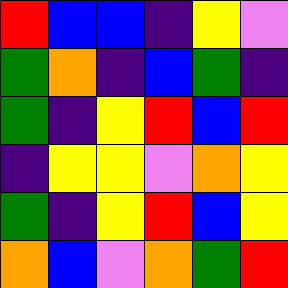[["red", "blue", "blue", "indigo", "yellow", "violet"], ["green", "orange", "indigo", "blue", "green", "indigo"], ["green", "indigo", "yellow", "red", "blue", "red"], ["indigo", "yellow", "yellow", "violet", "orange", "yellow"], ["green", "indigo", "yellow", "red", "blue", "yellow"], ["orange", "blue", "violet", "orange", "green", "red"]]